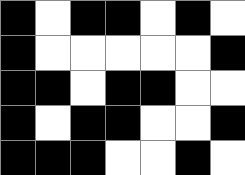[["black", "white", "black", "black", "white", "black", "white"], ["black", "white", "white", "white", "white", "white", "black"], ["black", "black", "white", "black", "black", "white", "white"], ["black", "white", "black", "black", "white", "white", "black"], ["black", "black", "black", "white", "white", "black", "white"]]